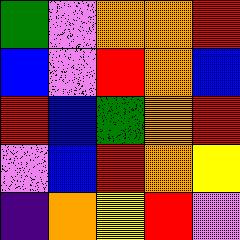[["green", "violet", "orange", "orange", "red"], ["blue", "violet", "red", "orange", "blue"], ["red", "blue", "green", "orange", "red"], ["violet", "blue", "red", "orange", "yellow"], ["indigo", "orange", "yellow", "red", "violet"]]